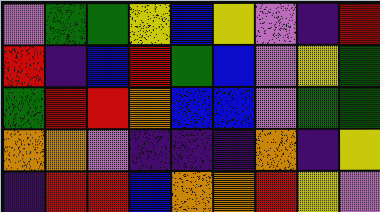[["violet", "green", "green", "yellow", "blue", "yellow", "violet", "indigo", "red"], ["red", "indigo", "blue", "red", "green", "blue", "violet", "yellow", "green"], ["green", "red", "red", "orange", "blue", "blue", "violet", "green", "green"], ["orange", "orange", "violet", "indigo", "indigo", "indigo", "orange", "indigo", "yellow"], ["indigo", "red", "red", "blue", "orange", "orange", "red", "yellow", "violet"]]